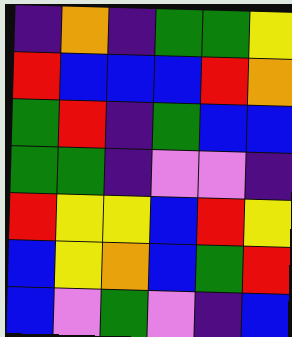[["indigo", "orange", "indigo", "green", "green", "yellow"], ["red", "blue", "blue", "blue", "red", "orange"], ["green", "red", "indigo", "green", "blue", "blue"], ["green", "green", "indigo", "violet", "violet", "indigo"], ["red", "yellow", "yellow", "blue", "red", "yellow"], ["blue", "yellow", "orange", "blue", "green", "red"], ["blue", "violet", "green", "violet", "indigo", "blue"]]